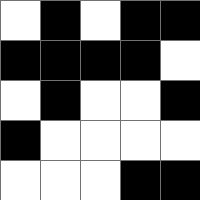[["white", "black", "white", "black", "black"], ["black", "black", "black", "black", "white"], ["white", "black", "white", "white", "black"], ["black", "white", "white", "white", "white"], ["white", "white", "white", "black", "black"]]